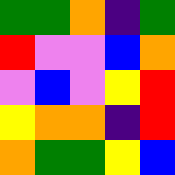[["green", "green", "orange", "indigo", "green"], ["red", "violet", "violet", "blue", "orange"], ["violet", "blue", "violet", "yellow", "red"], ["yellow", "orange", "orange", "indigo", "red"], ["orange", "green", "green", "yellow", "blue"]]